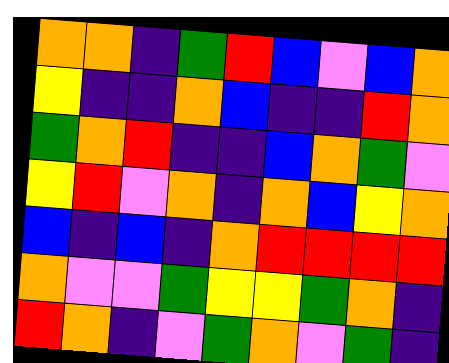[["orange", "orange", "indigo", "green", "red", "blue", "violet", "blue", "orange"], ["yellow", "indigo", "indigo", "orange", "blue", "indigo", "indigo", "red", "orange"], ["green", "orange", "red", "indigo", "indigo", "blue", "orange", "green", "violet"], ["yellow", "red", "violet", "orange", "indigo", "orange", "blue", "yellow", "orange"], ["blue", "indigo", "blue", "indigo", "orange", "red", "red", "red", "red"], ["orange", "violet", "violet", "green", "yellow", "yellow", "green", "orange", "indigo"], ["red", "orange", "indigo", "violet", "green", "orange", "violet", "green", "indigo"]]